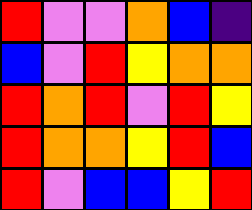[["red", "violet", "violet", "orange", "blue", "indigo"], ["blue", "violet", "red", "yellow", "orange", "orange"], ["red", "orange", "red", "violet", "red", "yellow"], ["red", "orange", "orange", "yellow", "red", "blue"], ["red", "violet", "blue", "blue", "yellow", "red"]]